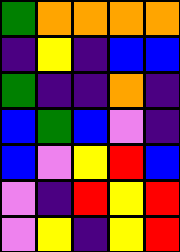[["green", "orange", "orange", "orange", "orange"], ["indigo", "yellow", "indigo", "blue", "blue"], ["green", "indigo", "indigo", "orange", "indigo"], ["blue", "green", "blue", "violet", "indigo"], ["blue", "violet", "yellow", "red", "blue"], ["violet", "indigo", "red", "yellow", "red"], ["violet", "yellow", "indigo", "yellow", "red"]]